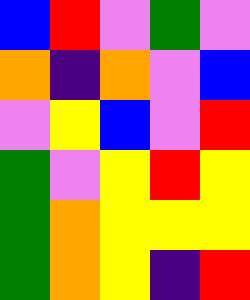[["blue", "red", "violet", "green", "violet"], ["orange", "indigo", "orange", "violet", "blue"], ["violet", "yellow", "blue", "violet", "red"], ["green", "violet", "yellow", "red", "yellow"], ["green", "orange", "yellow", "yellow", "yellow"], ["green", "orange", "yellow", "indigo", "red"]]